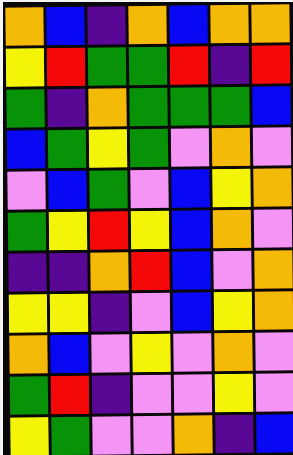[["orange", "blue", "indigo", "orange", "blue", "orange", "orange"], ["yellow", "red", "green", "green", "red", "indigo", "red"], ["green", "indigo", "orange", "green", "green", "green", "blue"], ["blue", "green", "yellow", "green", "violet", "orange", "violet"], ["violet", "blue", "green", "violet", "blue", "yellow", "orange"], ["green", "yellow", "red", "yellow", "blue", "orange", "violet"], ["indigo", "indigo", "orange", "red", "blue", "violet", "orange"], ["yellow", "yellow", "indigo", "violet", "blue", "yellow", "orange"], ["orange", "blue", "violet", "yellow", "violet", "orange", "violet"], ["green", "red", "indigo", "violet", "violet", "yellow", "violet"], ["yellow", "green", "violet", "violet", "orange", "indigo", "blue"]]